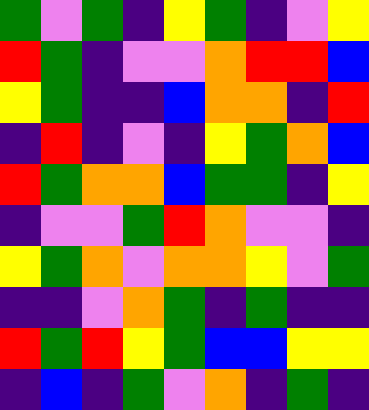[["green", "violet", "green", "indigo", "yellow", "green", "indigo", "violet", "yellow"], ["red", "green", "indigo", "violet", "violet", "orange", "red", "red", "blue"], ["yellow", "green", "indigo", "indigo", "blue", "orange", "orange", "indigo", "red"], ["indigo", "red", "indigo", "violet", "indigo", "yellow", "green", "orange", "blue"], ["red", "green", "orange", "orange", "blue", "green", "green", "indigo", "yellow"], ["indigo", "violet", "violet", "green", "red", "orange", "violet", "violet", "indigo"], ["yellow", "green", "orange", "violet", "orange", "orange", "yellow", "violet", "green"], ["indigo", "indigo", "violet", "orange", "green", "indigo", "green", "indigo", "indigo"], ["red", "green", "red", "yellow", "green", "blue", "blue", "yellow", "yellow"], ["indigo", "blue", "indigo", "green", "violet", "orange", "indigo", "green", "indigo"]]